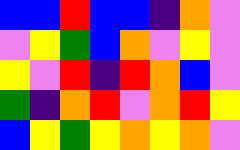[["blue", "blue", "red", "blue", "blue", "indigo", "orange", "violet"], ["violet", "yellow", "green", "blue", "orange", "violet", "yellow", "violet"], ["yellow", "violet", "red", "indigo", "red", "orange", "blue", "violet"], ["green", "indigo", "orange", "red", "violet", "orange", "red", "yellow"], ["blue", "yellow", "green", "yellow", "orange", "yellow", "orange", "violet"]]